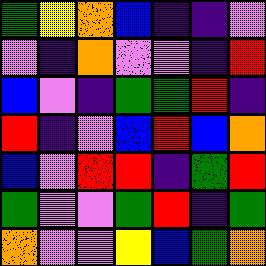[["green", "yellow", "orange", "blue", "indigo", "indigo", "violet"], ["violet", "indigo", "orange", "violet", "violet", "indigo", "red"], ["blue", "violet", "indigo", "green", "green", "red", "indigo"], ["red", "indigo", "violet", "blue", "red", "blue", "orange"], ["blue", "violet", "red", "red", "indigo", "green", "red"], ["green", "violet", "violet", "green", "red", "indigo", "green"], ["orange", "violet", "violet", "yellow", "blue", "green", "orange"]]